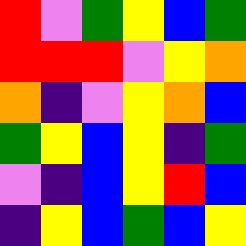[["red", "violet", "green", "yellow", "blue", "green"], ["red", "red", "red", "violet", "yellow", "orange"], ["orange", "indigo", "violet", "yellow", "orange", "blue"], ["green", "yellow", "blue", "yellow", "indigo", "green"], ["violet", "indigo", "blue", "yellow", "red", "blue"], ["indigo", "yellow", "blue", "green", "blue", "yellow"]]